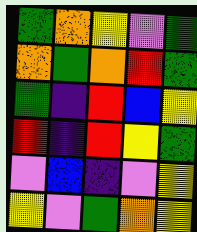[["green", "orange", "yellow", "violet", "green"], ["orange", "green", "orange", "red", "green"], ["green", "indigo", "red", "blue", "yellow"], ["red", "indigo", "red", "yellow", "green"], ["violet", "blue", "indigo", "violet", "yellow"], ["yellow", "violet", "green", "orange", "yellow"]]